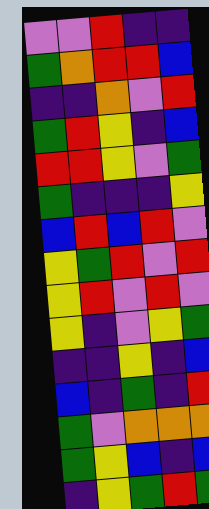[["violet", "violet", "red", "indigo", "indigo"], ["green", "orange", "red", "red", "blue"], ["indigo", "indigo", "orange", "violet", "red"], ["green", "red", "yellow", "indigo", "blue"], ["red", "red", "yellow", "violet", "green"], ["green", "indigo", "indigo", "indigo", "yellow"], ["blue", "red", "blue", "red", "violet"], ["yellow", "green", "red", "violet", "red"], ["yellow", "red", "violet", "red", "violet"], ["yellow", "indigo", "violet", "yellow", "green"], ["indigo", "indigo", "yellow", "indigo", "blue"], ["blue", "indigo", "green", "indigo", "red"], ["green", "violet", "orange", "orange", "orange"], ["green", "yellow", "blue", "indigo", "blue"], ["indigo", "yellow", "green", "red", "green"]]